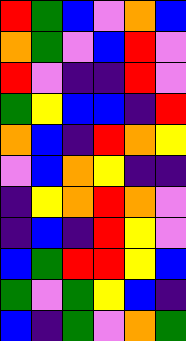[["red", "green", "blue", "violet", "orange", "blue"], ["orange", "green", "violet", "blue", "red", "violet"], ["red", "violet", "indigo", "indigo", "red", "violet"], ["green", "yellow", "blue", "blue", "indigo", "red"], ["orange", "blue", "indigo", "red", "orange", "yellow"], ["violet", "blue", "orange", "yellow", "indigo", "indigo"], ["indigo", "yellow", "orange", "red", "orange", "violet"], ["indigo", "blue", "indigo", "red", "yellow", "violet"], ["blue", "green", "red", "red", "yellow", "blue"], ["green", "violet", "green", "yellow", "blue", "indigo"], ["blue", "indigo", "green", "violet", "orange", "green"]]